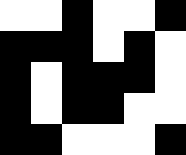[["white", "white", "black", "white", "white", "black"], ["black", "black", "black", "white", "black", "white"], ["black", "white", "black", "black", "black", "white"], ["black", "white", "black", "black", "white", "white"], ["black", "black", "white", "white", "white", "black"]]